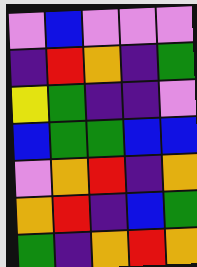[["violet", "blue", "violet", "violet", "violet"], ["indigo", "red", "orange", "indigo", "green"], ["yellow", "green", "indigo", "indigo", "violet"], ["blue", "green", "green", "blue", "blue"], ["violet", "orange", "red", "indigo", "orange"], ["orange", "red", "indigo", "blue", "green"], ["green", "indigo", "orange", "red", "orange"]]